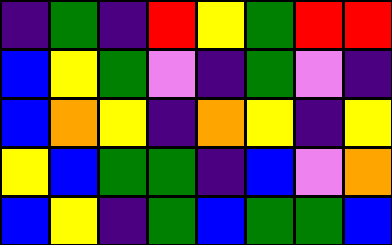[["indigo", "green", "indigo", "red", "yellow", "green", "red", "red"], ["blue", "yellow", "green", "violet", "indigo", "green", "violet", "indigo"], ["blue", "orange", "yellow", "indigo", "orange", "yellow", "indigo", "yellow"], ["yellow", "blue", "green", "green", "indigo", "blue", "violet", "orange"], ["blue", "yellow", "indigo", "green", "blue", "green", "green", "blue"]]